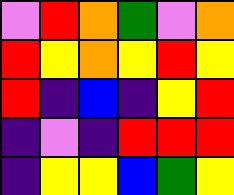[["violet", "red", "orange", "green", "violet", "orange"], ["red", "yellow", "orange", "yellow", "red", "yellow"], ["red", "indigo", "blue", "indigo", "yellow", "red"], ["indigo", "violet", "indigo", "red", "red", "red"], ["indigo", "yellow", "yellow", "blue", "green", "yellow"]]